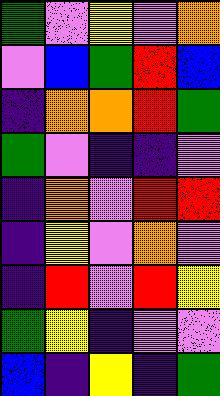[["green", "violet", "yellow", "violet", "orange"], ["violet", "blue", "green", "red", "blue"], ["indigo", "orange", "orange", "red", "green"], ["green", "violet", "indigo", "indigo", "violet"], ["indigo", "orange", "violet", "red", "red"], ["indigo", "yellow", "violet", "orange", "violet"], ["indigo", "red", "violet", "red", "yellow"], ["green", "yellow", "indigo", "violet", "violet"], ["blue", "indigo", "yellow", "indigo", "green"]]